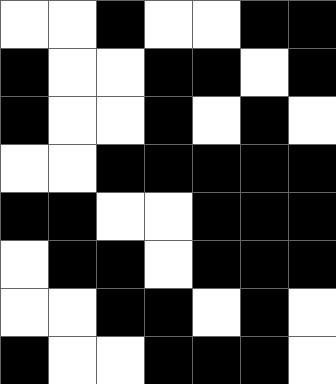[["white", "white", "black", "white", "white", "black", "black"], ["black", "white", "white", "black", "black", "white", "black"], ["black", "white", "white", "black", "white", "black", "white"], ["white", "white", "black", "black", "black", "black", "black"], ["black", "black", "white", "white", "black", "black", "black"], ["white", "black", "black", "white", "black", "black", "black"], ["white", "white", "black", "black", "white", "black", "white"], ["black", "white", "white", "black", "black", "black", "white"]]